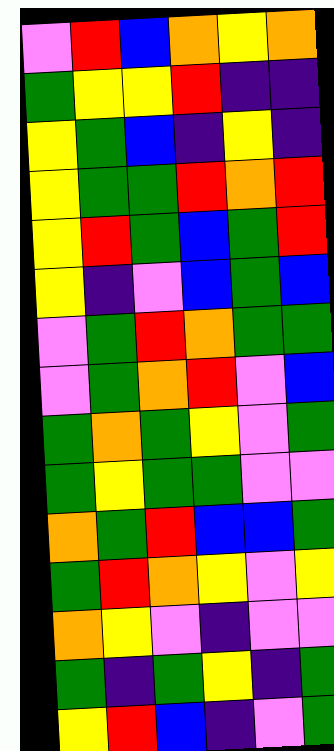[["violet", "red", "blue", "orange", "yellow", "orange"], ["green", "yellow", "yellow", "red", "indigo", "indigo"], ["yellow", "green", "blue", "indigo", "yellow", "indigo"], ["yellow", "green", "green", "red", "orange", "red"], ["yellow", "red", "green", "blue", "green", "red"], ["yellow", "indigo", "violet", "blue", "green", "blue"], ["violet", "green", "red", "orange", "green", "green"], ["violet", "green", "orange", "red", "violet", "blue"], ["green", "orange", "green", "yellow", "violet", "green"], ["green", "yellow", "green", "green", "violet", "violet"], ["orange", "green", "red", "blue", "blue", "green"], ["green", "red", "orange", "yellow", "violet", "yellow"], ["orange", "yellow", "violet", "indigo", "violet", "violet"], ["green", "indigo", "green", "yellow", "indigo", "green"], ["yellow", "red", "blue", "indigo", "violet", "green"]]